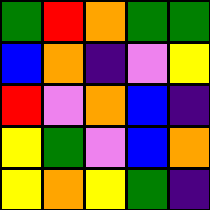[["green", "red", "orange", "green", "green"], ["blue", "orange", "indigo", "violet", "yellow"], ["red", "violet", "orange", "blue", "indigo"], ["yellow", "green", "violet", "blue", "orange"], ["yellow", "orange", "yellow", "green", "indigo"]]